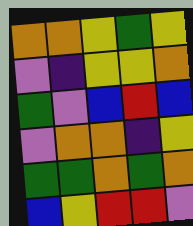[["orange", "orange", "yellow", "green", "yellow"], ["violet", "indigo", "yellow", "yellow", "orange"], ["green", "violet", "blue", "red", "blue"], ["violet", "orange", "orange", "indigo", "yellow"], ["green", "green", "orange", "green", "orange"], ["blue", "yellow", "red", "red", "violet"]]